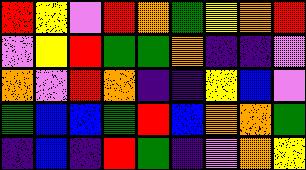[["red", "yellow", "violet", "red", "orange", "green", "yellow", "orange", "red"], ["violet", "yellow", "red", "green", "green", "orange", "indigo", "indigo", "violet"], ["orange", "violet", "red", "orange", "indigo", "indigo", "yellow", "blue", "violet"], ["green", "blue", "blue", "green", "red", "blue", "orange", "orange", "green"], ["indigo", "blue", "indigo", "red", "green", "indigo", "violet", "orange", "yellow"]]